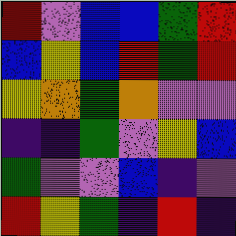[["red", "violet", "blue", "blue", "green", "red"], ["blue", "yellow", "blue", "red", "green", "red"], ["yellow", "orange", "green", "orange", "violet", "violet"], ["indigo", "indigo", "green", "violet", "yellow", "blue"], ["green", "violet", "violet", "blue", "indigo", "violet"], ["red", "yellow", "green", "indigo", "red", "indigo"]]